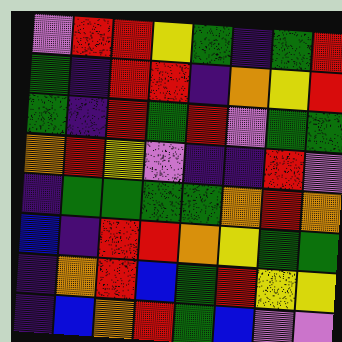[["violet", "red", "red", "yellow", "green", "indigo", "green", "red"], ["green", "indigo", "red", "red", "indigo", "orange", "yellow", "red"], ["green", "indigo", "red", "green", "red", "violet", "green", "green"], ["orange", "red", "yellow", "violet", "indigo", "indigo", "red", "violet"], ["indigo", "green", "green", "green", "green", "orange", "red", "orange"], ["blue", "indigo", "red", "red", "orange", "yellow", "green", "green"], ["indigo", "orange", "red", "blue", "green", "red", "yellow", "yellow"], ["indigo", "blue", "orange", "red", "green", "blue", "violet", "violet"]]